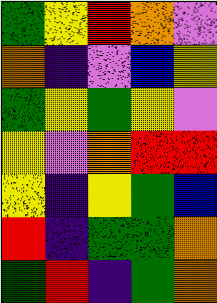[["green", "yellow", "red", "orange", "violet"], ["orange", "indigo", "violet", "blue", "yellow"], ["green", "yellow", "green", "yellow", "violet"], ["yellow", "violet", "orange", "red", "red"], ["yellow", "indigo", "yellow", "green", "blue"], ["red", "indigo", "green", "green", "orange"], ["green", "red", "indigo", "green", "orange"]]